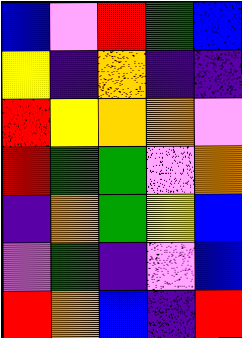[["blue", "violet", "red", "green", "blue"], ["yellow", "indigo", "orange", "indigo", "indigo"], ["red", "yellow", "orange", "orange", "violet"], ["red", "green", "green", "violet", "orange"], ["indigo", "orange", "green", "yellow", "blue"], ["violet", "green", "indigo", "violet", "blue"], ["red", "orange", "blue", "indigo", "red"]]